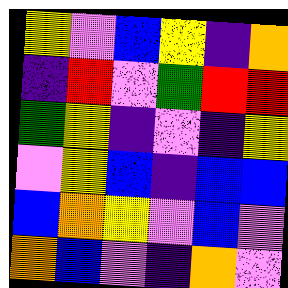[["yellow", "violet", "blue", "yellow", "indigo", "orange"], ["indigo", "red", "violet", "green", "red", "red"], ["green", "yellow", "indigo", "violet", "indigo", "yellow"], ["violet", "yellow", "blue", "indigo", "blue", "blue"], ["blue", "orange", "yellow", "violet", "blue", "violet"], ["orange", "blue", "violet", "indigo", "orange", "violet"]]